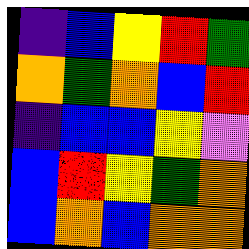[["indigo", "blue", "yellow", "red", "green"], ["orange", "green", "orange", "blue", "red"], ["indigo", "blue", "blue", "yellow", "violet"], ["blue", "red", "yellow", "green", "orange"], ["blue", "orange", "blue", "orange", "orange"]]